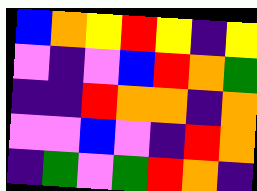[["blue", "orange", "yellow", "red", "yellow", "indigo", "yellow"], ["violet", "indigo", "violet", "blue", "red", "orange", "green"], ["indigo", "indigo", "red", "orange", "orange", "indigo", "orange"], ["violet", "violet", "blue", "violet", "indigo", "red", "orange"], ["indigo", "green", "violet", "green", "red", "orange", "indigo"]]